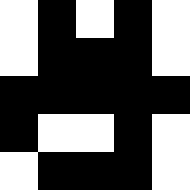[["white", "black", "white", "black", "white"], ["white", "black", "black", "black", "white"], ["black", "black", "black", "black", "black"], ["black", "white", "white", "black", "white"], ["white", "black", "black", "black", "white"]]